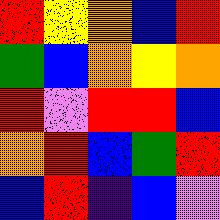[["red", "yellow", "orange", "blue", "red"], ["green", "blue", "orange", "yellow", "orange"], ["red", "violet", "red", "red", "blue"], ["orange", "red", "blue", "green", "red"], ["blue", "red", "indigo", "blue", "violet"]]